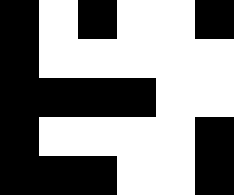[["black", "white", "black", "white", "white", "black"], ["black", "white", "white", "white", "white", "white"], ["black", "black", "black", "black", "white", "white"], ["black", "white", "white", "white", "white", "black"], ["black", "black", "black", "white", "white", "black"]]